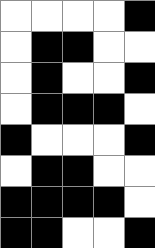[["white", "white", "white", "white", "black"], ["white", "black", "black", "white", "white"], ["white", "black", "white", "white", "black"], ["white", "black", "black", "black", "white"], ["black", "white", "white", "white", "black"], ["white", "black", "black", "white", "white"], ["black", "black", "black", "black", "white"], ["black", "black", "white", "white", "black"]]